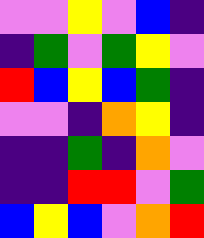[["violet", "violet", "yellow", "violet", "blue", "indigo"], ["indigo", "green", "violet", "green", "yellow", "violet"], ["red", "blue", "yellow", "blue", "green", "indigo"], ["violet", "violet", "indigo", "orange", "yellow", "indigo"], ["indigo", "indigo", "green", "indigo", "orange", "violet"], ["indigo", "indigo", "red", "red", "violet", "green"], ["blue", "yellow", "blue", "violet", "orange", "red"]]